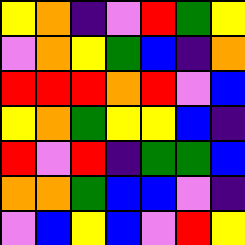[["yellow", "orange", "indigo", "violet", "red", "green", "yellow"], ["violet", "orange", "yellow", "green", "blue", "indigo", "orange"], ["red", "red", "red", "orange", "red", "violet", "blue"], ["yellow", "orange", "green", "yellow", "yellow", "blue", "indigo"], ["red", "violet", "red", "indigo", "green", "green", "blue"], ["orange", "orange", "green", "blue", "blue", "violet", "indigo"], ["violet", "blue", "yellow", "blue", "violet", "red", "yellow"]]